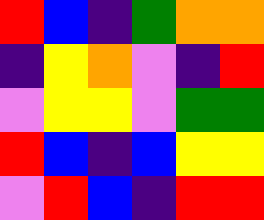[["red", "blue", "indigo", "green", "orange", "orange"], ["indigo", "yellow", "orange", "violet", "indigo", "red"], ["violet", "yellow", "yellow", "violet", "green", "green"], ["red", "blue", "indigo", "blue", "yellow", "yellow"], ["violet", "red", "blue", "indigo", "red", "red"]]